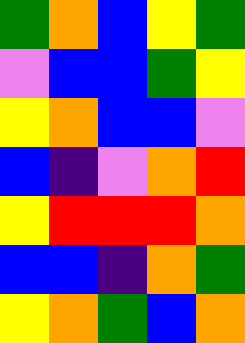[["green", "orange", "blue", "yellow", "green"], ["violet", "blue", "blue", "green", "yellow"], ["yellow", "orange", "blue", "blue", "violet"], ["blue", "indigo", "violet", "orange", "red"], ["yellow", "red", "red", "red", "orange"], ["blue", "blue", "indigo", "orange", "green"], ["yellow", "orange", "green", "blue", "orange"]]